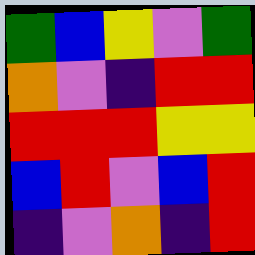[["green", "blue", "yellow", "violet", "green"], ["orange", "violet", "indigo", "red", "red"], ["red", "red", "red", "yellow", "yellow"], ["blue", "red", "violet", "blue", "red"], ["indigo", "violet", "orange", "indigo", "red"]]